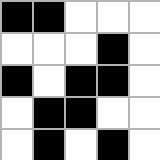[["black", "black", "white", "white", "white"], ["white", "white", "white", "black", "white"], ["black", "white", "black", "black", "white"], ["white", "black", "black", "white", "white"], ["white", "black", "white", "black", "white"]]